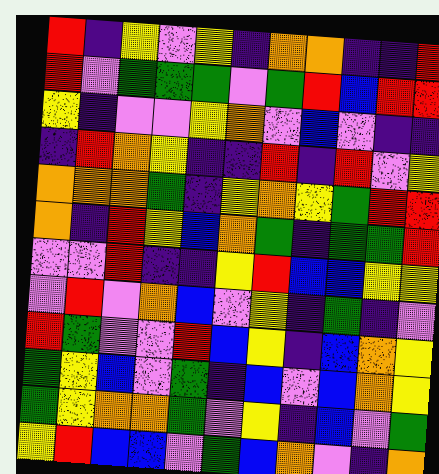[["red", "indigo", "yellow", "violet", "yellow", "indigo", "orange", "orange", "indigo", "indigo", "red"], ["red", "violet", "green", "green", "green", "violet", "green", "red", "blue", "red", "red"], ["yellow", "indigo", "violet", "violet", "yellow", "orange", "violet", "blue", "violet", "indigo", "indigo"], ["indigo", "red", "orange", "yellow", "indigo", "indigo", "red", "indigo", "red", "violet", "yellow"], ["orange", "orange", "orange", "green", "indigo", "yellow", "orange", "yellow", "green", "red", "red"], ["orange", "indigo", "red", "yellow", "blue", "orange", "green", "indigo", "green", "green", "red"], ["violet", "violet", "red", "indigo", "indigo", "yellow", "red", "blue", "blue", "yellow", "yellow"], ["violet", "red", "violet", "orange", "blue", "violet", "yellow", "indigo", "green", "indigo", "violet"], ["red", "green", "violet", "violet", "red", "blue", "yellow", "indigo", "blue", "orange", "yellow"], ["green", "yellow", "blue", "violet", "green", "indigo", "blue", "violet", "blue", "orange", "yellow"], ["green", "yellow", "orange", "orange", "green", "violet", "yellow", "indigo", "blue", "violet", "green"], ["yellow", "red", "blue", "blue", "violet", "green", "blue", "orange", "violet", "indigo", "orange"]]